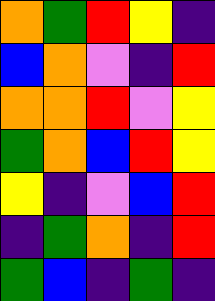[["orange", "green", "red", "yellow", "indigo"], ["blue", "orange", "violet", "indigo", "red"], ["orange", "orange", "red", "violet", "yellow"], ["green", "orange", "blue", "red", "yellow"], ["yellow", "indigo", "violet", "blue", "red"], ["indigo", "green", "orange", "indigo", "red"], ["green", "blue", "indigo", "green", "indigo"]]